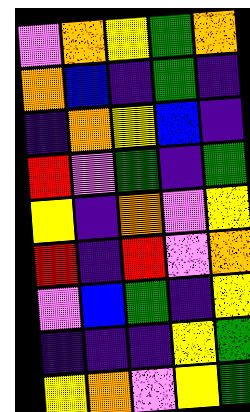[["violet", "orange", "yellow", "green", "orange"], ["orange", "blue", "indigo", "green", "indigo"], ["indigo", "orange", "yellow", "blue", "indigo"], ["red", "violet", "green", "indigo", "green"], ["yellow", "indigo", "orange", "violet", "yellow"], ["red", "indigo", "red", "violet", "orange"], ["violet", "blue", "green", "indigo", "yellow"], ["indigo", "indigo", "indigo", "yellow", "green"], ["yellow", "orange", "violet", "yellow", "green"]]